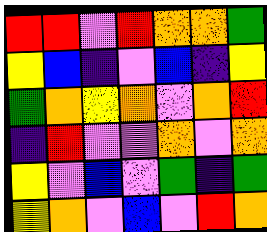[["red", "red", "violet", "red", "orange", "orange", "green"], ["yellow", "blue", "indigo", "violet", "blue", "indigo", "yellow"], ["green", "orange", "yellow", "orange", "violet", "orange", "red"], ["indigo", "red", "violet", "violet", "orange", "violet", "orange"], ["yellow", "violet", "blue", "violet", "green", "indigo", "green"], ["yellow", "orange", "violet", "blue", "violet", "red", "orange"]]